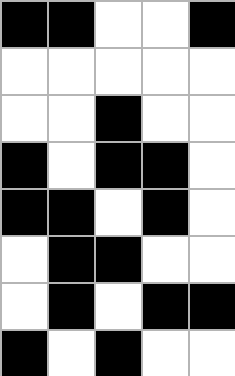[["black", "black", "white", "white", "black"], ["white", "white", "white", "white", "white"], ["white", "white", "black", "white", "white"], ["black", "white", "black", "black", "white"], ["black", "black", "white", "black", "white"], ["white", "black", "black", "white", "white"], ["white", "black", "white", "black", "black"], ["black", "white", "black", "white", "white"]]